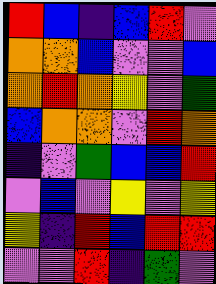[["red", "blue", "indigo", "blue", "red", "violet"], ["orange", "orange", "blue", "violet", "violet", "blue"], ["orange", "red", "orange", "yellow", "violet", "green"], ["blue", "orange", "orange", "violet", "red", "orange"], ["indigo", "violet", "green", "blue", "blue", "red"], ["violet", "blue", "violet", "yellow", "violet", "yellow"], ["yellow", "indigo", "red", "blue", "red", "red"], ["violet", "violet", "red", "indigo", "green", "violet"]]